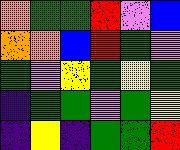[["orange", "green", "green", "red", "violet", "blue"], ["orange", "orange", "blue", "red", "green", "violet"], ["green", "violet", "yellow", "green", "yellow", "green"], ["indigo", "green", "green", "violet", "green", "yellow"], ["indigo", "yellow", "indigo", "green", "green", "red"]]